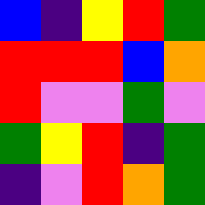[["blue", "indigo", "yellow", "red", "green"], ["red", "red", "red", "blue", "orange"], ["red", "violet", "violet", "green", "violet"], ["green", "yellow", "red", "indigo", "green"], ["indigo", "violet", "red", "orange", "green"]]